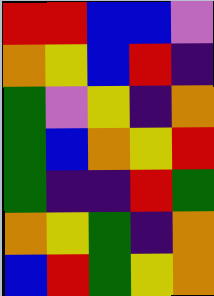[["red", "red", "blue", "blue", "violet"], ["orange", "yellow", "blue", "red", "indigo"], ["green", "violet", "yellow", "indigo", "orange"], ["green", "blue", "orange", "yellow", "red"], ["green", "indigo", "indigo", "red", "green"], ["orange", "yellow", "green", "indigo", "orange"], ["blue", "red", "green", "yellow", "orange"]]